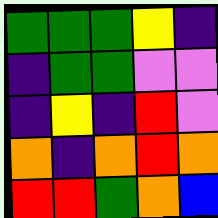[["green", "green", "green", "yellow", "indigo"], ["indigo", "green", "green", "violet", "violet"], ["indigo", "yellow", "indigo", "red", "violet"], ["orange", "indigo", "orange", "red", "orange"], ["red", "red", "green", "orange", "blue"]]